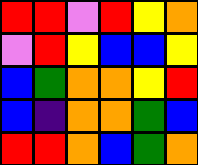[["red", "red", "violet", "red", "yellow", "orange"], ["violet", "red", "yellow", "blue", "blue", "yellow"], ["blue", "green", "orange", "orange", "yellow", "red"], ["blue", "indigo", "orange", "orange", "green", "blue"], ["red", "red", "orange", "blue", "green", "orange"]]